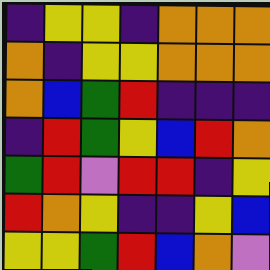[["indigo", "yellow", "yellow", "indigo", "orange", "orange", "orange"], ["orange", "indigo", "yellow", "yellow", "orange", "orange", "orange"], ["orange", "blue", "green", "red", "indigo", "indigo", "indigo"], ["indigo", "red", "green", "yellow", "blue", "red", "orange"], ["green", "red", "violet", "red", "red", "indigo", "yellow"], ["red", "orange", "yellow", "indigo", "indigo", "yellow", "blue"], ["yellow", "yellow", "green", "red", "blue", "orange", "violet"]]